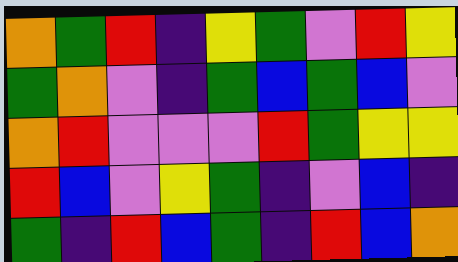[["orange", "green", "red", "indigo", "yellow", "green", "violet", "red", "yellow"], ["green", "orange", "violet", "indigo", "green", "blue", "green", "blue", "violet"], ["orange", "red", "violet", "violet", "violet", "red", "green", "yellow", "yellow"], ["red", "blue", "violet", "yellow", "green", "indigo", "violet", "blue", "indigo"], ["green", "indigo", "red", "blue", "green", "indigo", "red", "blue", "orange"]]